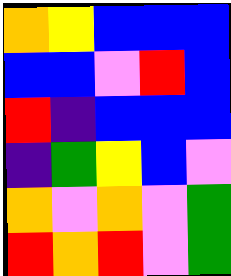[["orange", "yellow", "blue", "blue", "blue"], ["blue", "blue", "violet", "red", "blue"], ["red", "indigo", "blue", "blue", "blue"], ["indigo", "green", "yellow", "blue", "violet"], ["orange", "violet", "orange", "violet", "green"], ["red", "orange", "red", "violet", "green"]]